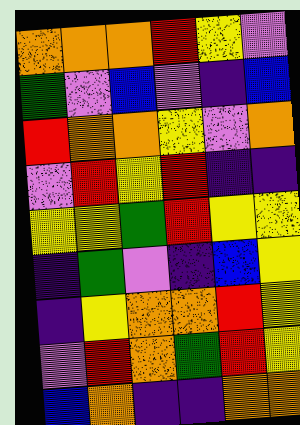[["orange", "orange", "orange", "red", "yellow", "violet"], ["green", "violet", "blue", "violet", "indigo", "blue"], ["red", "orange", "orange", "yellow", "violet", "orange"], ["violet", "red", "yellow", "red", "indigo", "indigo"], ["yellow", "yellow", "green", "red", "yellow", "yellow"], ["indigo", "green", "violet", "indigo", "blue", "yellow"], ["indigo", "yellow", "orange", "orange", "red", "yellow"], ["violet", "red", "orange", "green", "red", "yellow"], ["blue", "orange", "indigo", "indigo", "orange", "orange"]]